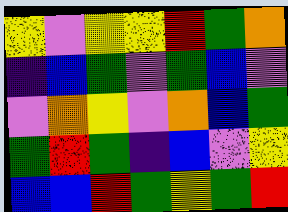[["yellow", "violet", "yellow", "yellow", "red", "green", "orange"], ["indigo", "blue", "green", "violet", "green", "blue", "violet"], ["violet", "orange", "yellow", "violet", "orange", "blue", "green"], ["green", "red", "green", "indigo", "blue", "violet", "yellow"], ["blue", "blue", "red", "green", "yellow", "green", "red"]]